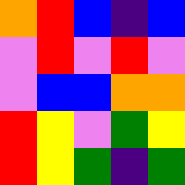[["orange", "red", "blue", "indigo", "blue"], ["violet", "red", "violet", "red", "violet"], ["violet", "blue", "blue", "orange", "orange"], ["red", "yellow", "violet", "green", "yellow"], ["red", "yellow", "green", "indigo", "green"]]